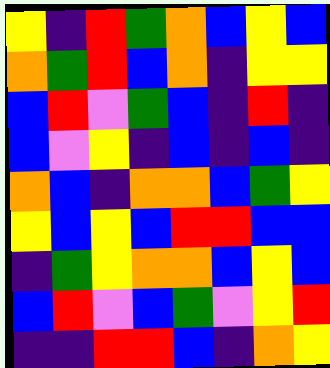[["yellow", "indigo", "red", "green", "orange", "blue", "yellow", "blue"], ["orange", "green", "red", "blue", "orange", "indigo", "yellow", "yellow"], ["blue", "red", "violet", "green", "blue", "indigo", "red", "indigo"], ["blue", "violet", "yellow", "indigo", "blue", "indigo", "blue", "indigo"], ["orange", "blue", "indigo", "orange", "orange", "blue", "green", "yellow"], ["yellow", "blue", "yellow", "blue", "red", "red", "blue", "blue"], ["indigo", "green", "yellow", "orange", "orange", "blue", "yellow", "blue"], ["blue", "red", "violet", "blue", "green", "violet", "yellow", "red"], ["indigo", "indigo", "red", "red", "blue", "indigo", "orange", "yellow"]]